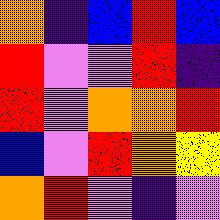[["orange", "indigo", "blue", "red", "blue"], ["red", "violet", "violet", "red", "indigo"], ["red", "violet", "orange", "orange", "red"], ["blue", "violet", "red", "orange", "yellow"], ["orange", "red", "violet", "indigo", "violet"]]